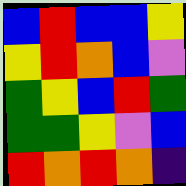[["blue", "red", "blue", "blue", "yellow"], ["yellow", "red", "orange", "blue", "violet"], ["green", "yellow", "blue", "red", "green"], ["green", "green", "yellow", "violet", "blue"], ["red", "orange", "red", "orange", "indigo"]]